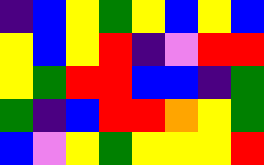[["indigo", "blue", "yellow", "green", "yellow", "blue", "yellow", "blue"], ["yellow", "blue", "yellow", "red", "indigo", "violet", "red", "red"], ["yellow", "green", "red", "red", "blue", "blue", "indigo", "green"], ["green", "indigo", "blue", "red", "red", "orange", "yellow", "green"], ["blue", "violet", "yellow", "green", "yellow", "yellow", "yellow", "red"]]